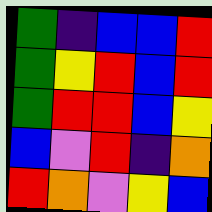[["green", "indigo", "blue", "blue", "red"], ["green", "yellow", "red", "blue", "red"], ["green", "red", "red", "blue", "yellow"], ["blue", "violet", "red", "indigo", "orange"], ["red", "orange", "violet", "yellow", "blue"]]